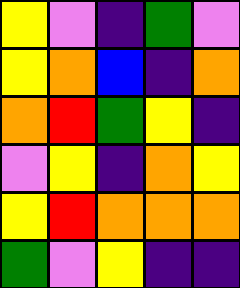[["yellow", "violet", "indigo", "green", "violet"], ["yellow", "orange", "blue", "indigo", "orange"], ["orange", "red", "green", "yellow", "indigo"], ["violet", "yellow", "indigo", "orange", "yellow"], ["yellow", "red", "orange", "orange", "orange"], ["green", "violet", "yellow", "indigo", "indigo"]]